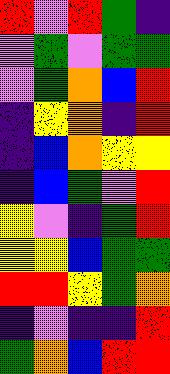[["red", "violet", "red", "green", "indigo"], ["violet", "green", "violet", "green", "green"], ["violet", "green", "orange", "blue", "red"], ["indigo", "yellow", "orange", "indigo", "red"], ["indigo", "blue", "orange", "yellow", "yellow"], ["indigo", "blue", "green", "violet", "red"], ["yellow", "violet", "indigo", "green", "red"], ["yellow", "yellow", "blue", "green", "green"], ["red", "red", "yellow", "green", "orange"], ["indigo", "violet", "indigo", "indigo", "red"], ["green", "orange", "blue", "red", "red"]]